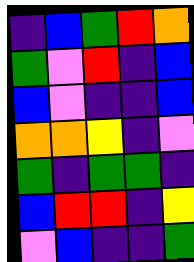[["indigo", "blue", "green", "red", "orange"], ["green", "violet", "red", "indigo", "blue"], ["blue", "violet", "indigo", "indigo", "blue"], ["orange", "orange", "yellow", "indigo", "violet"], ["green", "indigo", "green", "green", "indigo"], ["blue", "red", "red", "indigo", "yellow"], ["violet", "blue", "indigo", "indigo", "green"]]